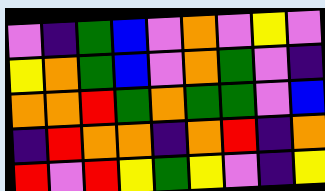[["violet", "indigo", "green", "blue", "violet", "orange", "violet", "yellow", "violet"], ["yellow", "orange", "green", "blue", "violet", "orange", "green", "violet", "indigo"], ["orange", "orange", "red", "green", "orange", "green", "green", "violet", "blue"], ["indigo", "red", "orange", "orange", "indigo", "orange", "red", "indigo", "orange"], ["red", "violet", "red", "yellow", "green", "yellow", "violet", "indigo", "yellow"]]